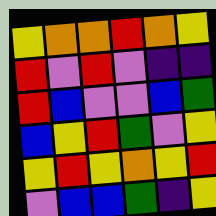[["yellow", "orange", "orange", "red", "orange", "yellow"], ["red", "violet", "red", "violet", "indigo", "indigo"], ["red", "blue", "violet", "violet", "blue", "green"], ["blue", "yellow", "red", "green", "violet", "yellow"], ["yellow", "red", "yellow", "orange", "yellow", "red"], ["violet", "blue", "blue", "green", "indigo", "yellow"]]